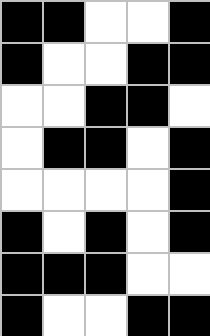[["black", "black", "white", "white", "black"], ["black", "white", "white", "black", "black"], ["white", "white", "black", "black", "white"], ["white", "black", "black", "white", "black"], ["white", "white", "white", "white", "black"], ["black", "white", "black", "white", "black"], ["black", "black", "black", "white", "white"], ["black", "white", "white", "black", "black"]]